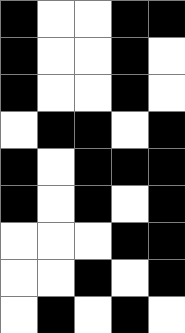[["black", "white", "white", "black", "black"], ["black", "white", "white", "black", "white"], ["black", "white", "white", "black", "white"], ["white", "black", "black", "white", "black"], ["black", "white", "black", "black", "black"], ["black", "white", "black", "white", "black"], ["white", "white", "white", "black", "black"], ["white", "white", "black", "white", "black"], ["white", "black", "white", "black", "white"]]